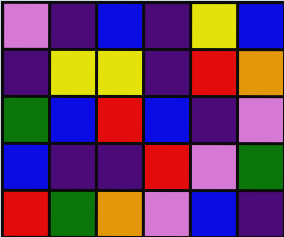[["violet", "indigo", "blue", "indigo", "yellow", "blue"], ["indigo", "yellow", "yellow", "indigo", "red", "orange"], ["green", "blue", "red", "blue", "indigo", "violet"], ["blue", "indigo", "indigo", "red", "violet", "green"], ["red", "green", "orange", "violet", "blue", "indigo"]]